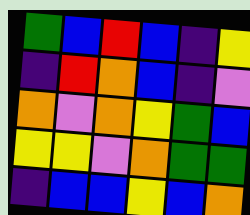[["green", "blue", "red", "blue", "indigo", "yellow"], ["indigo", "red", "orange", "blue", "indigo", "violet"], ["orange", "violet", "orange", "yellow", "green", "blue"], ["yellow", "yellow", "violet", "orange", "green", "green"], ["indigo", "blue", "blue", "yellow", "blue", "orange"]]